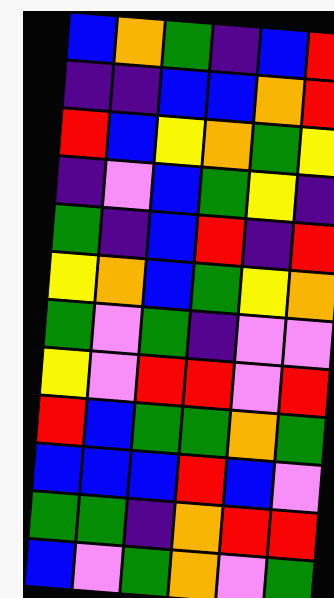[["blue", "orange", "green", "indigo", "blue", "red"], ["indigo", "indigo", "blue", "blue", "orange", "red"], ["red", "blue", "yellow", "orange", "green", "yellow"], ["indigo", "violet", "blue", "green", "yellow", "indigo"], ["green", "indigo", "blue", "red", "indigo", "red"], ["yellow", "orange", "blue", "green", "yellow", "orange"], ["green", "violet", "green", "indigo", "violet", "violet"], ["yellow", "violet", "red", "red", "violet", "red"], ["red", "blue", "green", "green", "orange", "green"], ["blue", "blue", "blue", "red", "blue", "violet"], ["green", "green", "indigo", "orange", "red", "red"], ["blue", "violet", "green", "orange", "violet", "green"]]